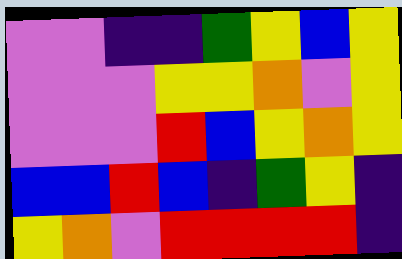[["violet", "violet", "indigo", "indigo", "green", "yellow", "blue", "yellow"], ["violet", "violet", "violet", "yellow", "yellow", "orange", "violet", "yellow"], ["violet", "violet", "violet", "red", "blue", "yellow", "orange", "yellow"], ["blue", "blue", "red", "blue", "indigo", "green", "yellow", "indigo"], ["yellow", "orange", "violet", "red", "red", "red", "red", "indigo"]]